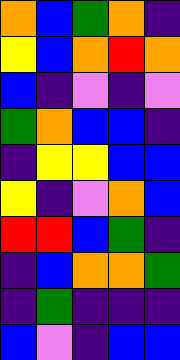[["orange", "blue", "green", "orange", "indigo"], ["yellow", "blue", "orange", "red", "orange"], ["blue", "indigo", "violet", "indigo", "violet"], ["green", "orange", "blue", "blue", "indigo"], ["indigo", "yellow", "yellow", "blue", "blue"], ["yellow", "indigo", "violet", "orange", "blue"], ["red", "red", "blue", "green", "indigo"], ["indigo", "blue", "orange", "orange", "green"], ["indigo", "green", "indigo", "indigo", "indigo"], ["blue", "violet", "indigo", "blue", "blue"]]